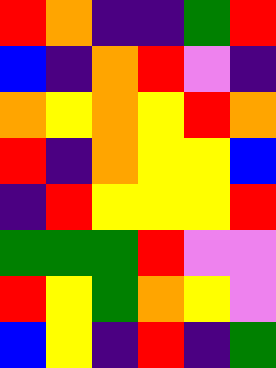[["red", "orange", "indigo", "indigo", "green", "red"], ["blue", "indigo", "orange", "red", "violet", "indigo"], ["orange", "yellow", "orange", "yellow", "red", "orange"], ["red", "indigo", "orange", "yellow", "yellow", "blue"], ["indigo", "red", "yellow", "yellow", "yellow", "red"], ["green", "green", "green", "red", "violet", "violet"], ["red", "yellow", "green", "orange", "yellow", "violet"], ["blue", "yellow", "indigo", "red", "indigo", "green"]]